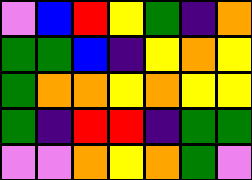[["violet", "blue", "red", "yellow", "green", "indigo", "orange"], ["green", "green", "blue", "indigo", "yellow", "orange", "yellow"], ["green", "orange", "orange", "yellow", "orange", "yellow", "yellow"], ["green", "indigo", "red", "red", "indigo", "green", "green"], ["violet", "violet", "orange", "yellow", "orange", "green", "violet"]]